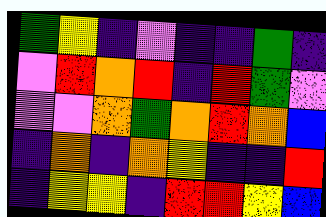[["green", "yellow", "indigo", "violet", "indigo", "indigo", "green", "indigo"], ["violet", "red", "orange", "red", "indigo", "red", "green", "violet"], ["violet", "violet", "orange", "green", "orange", "red", "orange", "blue"], ["indigo", "orange", "indigo", "orange", "yellow", "indigo", "indigo", "red"], ["indigo", "yellow", "yellow", "indigo", "red", "red", "yellow", "blue"]]